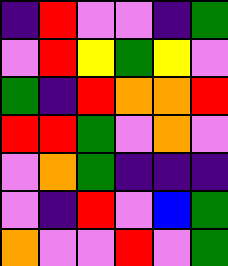[["indigo", "red", "violet", "violet", "indigo", "green"], ["violet", "red", "yellow", "green", "yellow", "violet"], ["green", "indigo", "red", "orange", "orange", "red"], ["red", "red", "green", "violet", "orange", "violet"], ["violet", "orange", "green", "indigo", "indigo", "indigo"], ["violet", "indigo", "red", "violet", "blue", "green"], ["orange", "violet", "violet", "red", "violet", "green"]]